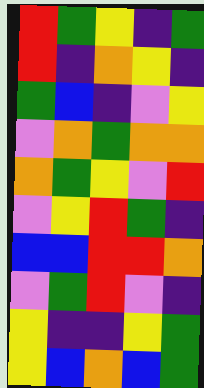[["red", "green", "yellow", "indigo", "green"], ["red", "indigo", "orange", "yellow", "indigo"], ["green", "blue", "indigo", "violet", "yellow"], ["violet", "orange", "green", "orange", "orange"], ["orange", "green", "yellow", "violet", "red"], ["violet", "yellow", "red", "green", "indigo"], ["blue", "blue", "red", "red", "orange"], ["violet", "green", "red", "violet", "indigo"], ["yellow", "indigo", "indigo", "yellow", "green"], ["yellow", "blue", "orange", "blue", "green"]]